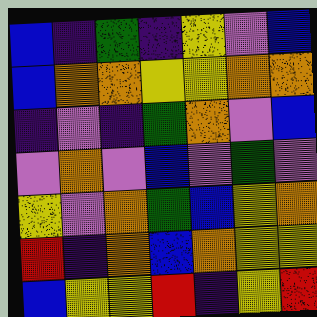[["blue", "indigo", "green", "indigo", "yellow", "violet", "blue"], ["blue", "orange", "orange", "yellow", "yellow", "orange", "orange"], ["indigo", "violet", "indigo", "green", "orange", "violet", "blue"], ["violet", "orange", "violet", "blue", "violet", "green", "violet"], ["yellow", "violet", "orange", "green", "blue", "yellow", "orange"], ["red", "indigo", "orange", "blue", "orange", "yellow", "yellow"], ["blue", "yellow", "yellow", "red", "indigo", "yellow", "red"]]